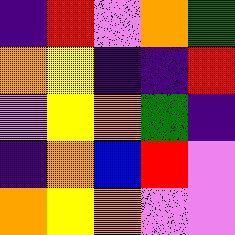[["indigo", "red", "violet", "orange", "green"], ["orange", "yellow", "indigo", "indigo", "red"], ["violet", "yellow", "orange", "green", "indigo"], ["indigo", "orange", "blue", "red", "violet"], ["orange", "yellow", "orange", "violet", "violet"]]